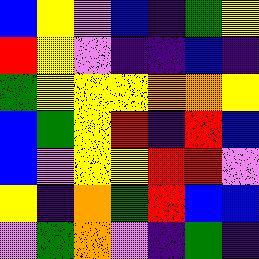[["blue", "yellow", "violet", "blue", "indigo", "green", "yellow"], ["red", "yellow", "violet", "indigo", "indigo", "blue", "indigo"], ["green", "yellow", "yellow", "yellow", "orange", "orange", "yellow"], ["blue", "green", "yellow", "red", "indigo", "red", "blue"], ["blue", "violet", "yellow", "yellow", "red", "red", "violet"], ["yellow", "indigo", "orange", "green", "red", "blue", "blue"], ["violet", "green", "orange", "violet", "indigo", "green", "indigo"]]